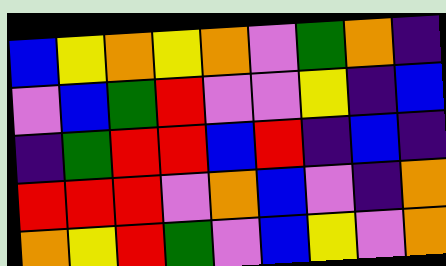[["blue", "yellow", "orange", "yellow", "orange", "violet", "green", "orange", "indigo"], ["violet", "blue", "green", "red", "violet", "violet", "yellow", "indigo", "blue"], ["indigo", "green", "red", "red", "blue", "red", "indigo", "blue", "indigo"], ["red", "red", "red", "violet", "orange", "blue", "violet", "indigo", "orange"], ["orange", "yellow", "red", "green", "violet", "blue", "yellow", "violet", "orange"]]